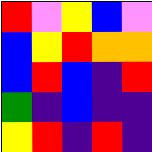[["red", "violet", "yellow", "blue", "violet"], ["blue", "yellow", "red", "orange", "orange"], ["blue", "red", "blue", "indigo", "red"], ["green", "indigo", "blue", "indigo", "indigo"], ["yellow", "red", "indigo", "red", "indigo"]]